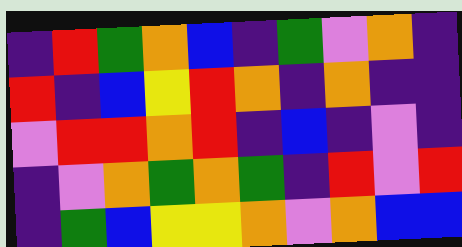[["indigo", "red", "green", "orange", "blue", "indigo", "green", "violet", "orange", "indigo"], ["red", "indigo", "blue", "yellow", "red", "orange", "indigo", "orange", "indigo", "indigo"], ["violet", "red", "red", "orange", "red", "indigo", "blue", "indigo", "violet", "indigo"], ["indigo", "violet", "orange", "green", "orange", "green", "indigo", "red", "violet", "red"], ["indigo", "green", "blue", "yellow", "yellow", "orange", "violet", "orange", "blue", "blue"]]